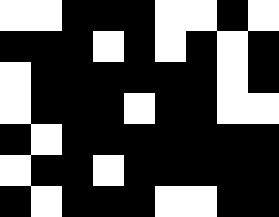[["white", "white", "black", "black", "black", "white", "white", "black", "white"], ["black", "black", "black", "white", "black", "white", "black", "white", "black"], ["white", "black", "black", "black", "black", "black", "black", "white", "black"], ["white", "black", "black", "black", "white", "black", "black", "white", "white"], ["black", "white", "black", "black", "black", "black", "black", "black", "black"], ["white", "black", "black", "white", "black", "black", "black", "black", "black"], ["black", "white", "black", "black", "black", "white", "white", "black", "black"]]